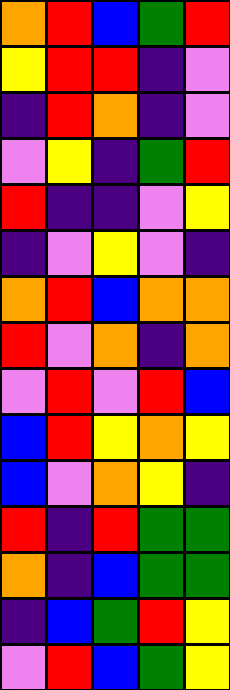[["orange", "red", "blue", "green", "red"], ["yellow", "red", "red", "indigo", "violet"], ["indigo", "red", "orange", "indigo", "violet"], ["violet", "yellow", "indigo", "green", "red"], ["red", "indigo", "indigo", "violet", "yellow"], ["indigo", "violet", "yellow", "violet", "indigo"], ["orange", "red", "blue", "orange", "orange"], ["red", "violet", "orange", "indigo", "orange"], ["violet", "red", "violet", "red", "blue"], ["blue", "red", "yellow", "orange", "yellow"], ["blue", "violet", "orange", "yellow", "indigo"], ["red", "indigo", "red", "green", "green"], ["orange", "indigo", "blue", "green", "green"], ["indigo", "blue", "green", "red", "yellow"], ["violet", "red", "blue", "green", "yellow"]]